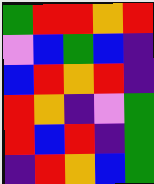[["green", "red", "red", "orange", "red"], ["violet", "blue", "green", "blue", "indigo"], ["blue", "red", "orange", "red", "indigo"], ["red", "orange", "indigo", "violet", "green"], ["red", "blue", "red", "indigo", "green"], ["indigo", "red", "orange", "blue", "green"]]